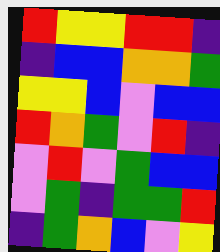[["red", "yellow", "yellow", "red", "red", "indigo"], ["indigo", "blue", "blue", "orange", "orange", "green"], ["yellow", "yellow", "blue", "violet", "blue", "blue"], ["red", "orange", "green", "violet", "red", "indigo"], ["violet", "red", "violet", "green", "blue", "blue"], ["violet", "green", "indigo", "green", "green", "red"], ["indigo", "green", "orange", "blue", "violet", "yellow"]]